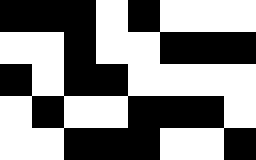[["black", "black", "black", "white", "black", "white", "white", "white"], ["white", "white", "black", "white", "white", "black", "black", "black"], ["black", "white", "black", "black", "white", "white", "white", "white"], ["white", "black", "white", "white", "black", "black", "black", "white"], ["white", "white", "black", "black", "black", "white", "white", "black"]]